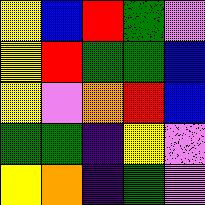[["yellow", "blue", "red", "green", "violet"], ["yellow", "red", "green", "green", "blue"], ["yellow", "violet", "orange", "red", "blue"], ["green", "green", "indigo", "yellow", "violet"], ["yellow", "orange", "indigo", "green", "violet"]]